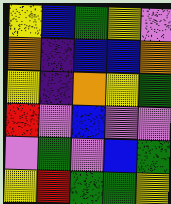[["yellow", "blue", "green", "yellow", "violet"], ["orange", "indigo", "blue", "blue", "orange"], ["yellow", "indigo", "orange", "yellow", "green"], ["red", "violet", "blue", "violet", "violet"], ["violet", "green", "violet", "blue", "green"], ["yellow", "red", "green", "green", "yellow"]]